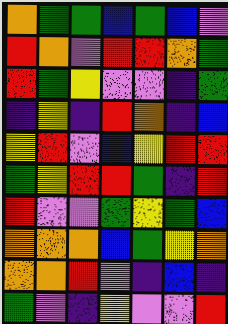[["orange", "green", "green", "blue", "green", "blue", "violet"], ["red", "orange", "violet", "red", "red", "orange", "green"], ["red", "green", "yellow", "violet", "violet", "indigo", "green"], ["indigo", "yellow", "indigo", "red", "orange", "indigo", "blue"], ["yellow", "red", "violet", "blue", "yellow", "red", "red"], ["green", "yellow", "red", "red", "green", "indigo", "red"], ["red", "violet", "violet", "green", "yellow", "green", "blue"], ["orange", "orange", "orange", "blue", "green", "yellow", "orange"], ["orange", "orange", "red", "violet", "indigo", "blue", "indigo"], ["green", "violet", "indigo", "yellow", "violet", "violet", "red"]]